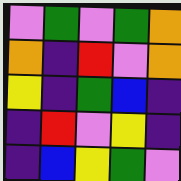[["violet", "green", "violet", "green", "orange"], ["orange", "indigo", "red", "violet", "orange"], ["yellow", "indigo", "green", "blue", "indigo"], ["indigo", "red", "violet", "yellow", "indigo"], ["indigo", "blue", "yellow", "green", "violet"]]